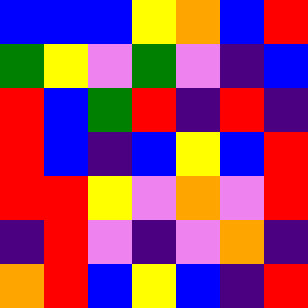[["blue", "blue", "blue", "yellow", "orange", "blue", "red"], ["green", "yellow", "violet", "green", "violet", "indigo", "blue"], ["red", "blue", "green", "red", "indigo", "red", "indigo"], ["red", "blue", "indigo", "blue", "yellow", "blue", "red"], ["red", "red", "yellow", "violet", "orange", "violet", "red"], ["indigo", "red", "violet", "indigo", "violet", "orange", "indigo"], ["orange", "red", "blue", "yellow", "blue", "indigo", "red"]]